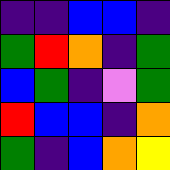[["indigo", "indigo", "blue", "blue", "indigo"], ["green", "red", "orange", "indigo", "green"], ["blue", "green", "indigo", "violet", "green"], ["red", "blue", "blue", "indigo", "orange"], ["green", "indigo", "blue", "orange", "yellow"]]